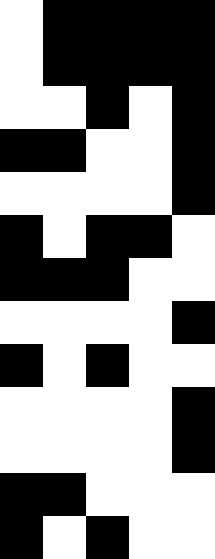[["white", "black", "black", "black", "black"], ["white", "black", "black", "black", "black"], ["white", "white", "black", "white", "black"], ["black", "black", "white", "white", "black"], ["white", "white", "white", "white", "black"], ["black", "white", "black", "black", "white"], ["black", "black", "black", "white", "white"], ["white", "white", "white", "white", "black"], ["black", "white", "black", "white", "white"], ["white", "white", "white", "white", "black"], ["white", "white", "white", "white", "black"], ["black", "black", "white", "white", "white"], ["black", "white", "black", "white", "white"]]